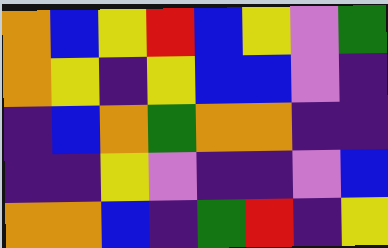[["orange", "blue", "yellow", "red", "blue", "yellow", "violet", "green"], ["orange", "yellow", "indigo", "yellow", "blue", "blue", "violet", "indigo"], ["indigo", "blue", "orange", "green", "orange", "orange", "indigo", "indigo"], ["indigo", "indigo", "yellow", "violet", "indigo", "indigo", "violet", "blue"], ["orange", "orange", "blue", "indigo", "green", "red", "indigo", "yellow"]]